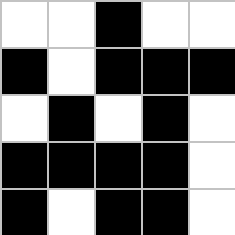[["white", "white", "black", "white", "white"], ["black", "white", "black", "black", "black"], ["white", "black", "white", "black", "white"], ["black", "black", "black", "black", "white"], ["black", "white", "black", "black", "white"]]